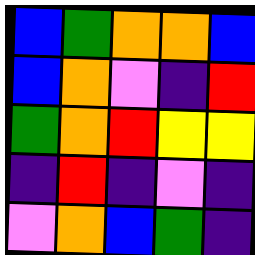[["blue", "green", "orange", "orange", "blue"], ["blue", "orange", "violet", "indigo", "red"], ["green", "orange", "red", "yellow", "yellow"], ["indigo", "red", "indigo", "violet", "indigo"], ["violet", "orange", "blue", "green", "indigo"]]